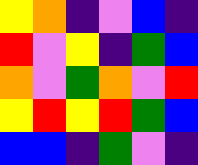[["yellow", "orange", "indigo", "violet", "blue", "indigo"], ["red", "violet", "yellow", "indigo", "green", "blue"], ["orange", "violet", "green", "orange", "violet", "red"], ["yellow", "red", "yellow", "red", "green", "blue"], ["blue", "blue", "indigo", "green", "violet", "indigo"]]